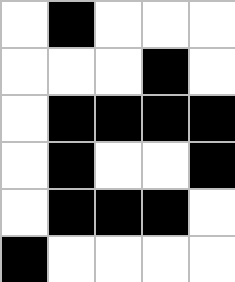[["white", "black", "white", "white", "white"], ["white", "white", "white", "black", "white"], ["white", "black", "black", "black", "black"], ["white", "black", "white", "white", "black"], ["white", "black", "black", "black", "white"], ["black", "white", "white", "white", "white"]]